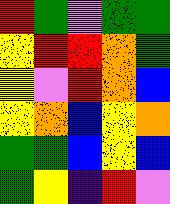[["red", "green", "violet", "green", "green"], ["yellow", "red", "red", "orange", "green"], ["yellow", "violet", "red", "orange", "blue"], ["yellow", "orange", "blue", "yellow", "orange"], ["green", "green", "blue", "yellow", "blue"], ["green", "yellow", "indigo", "red", "violet"]]